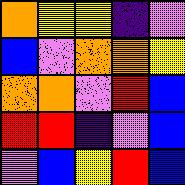[["orange", "yellow", "yellow", "indigo", "violet"], ["blue", "violet", "orange", "orange", "yellow"], ["orange", "orange", "violet", "red", "blue"], ["red", "red", "indigo", "violet", "blue"], ["violet", "blue", "yellow", "red", "blue"]]